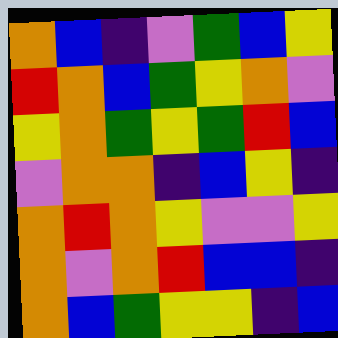[["orange", "blue", "indigo", "violet", "green", "blue", "yellow"], ["red", "orange", "blue", "green", "yellow", "orange", "violet"], ["yellow", "orange", "green", "yellow", "green", "red", "blue"], ["violet", "orange", "orange", "indigo", "blue", "yellow", "indigo"], ["orange", "red", "orange", "yellow", "violet", "violet", "yellow"], ["orange", "violet", "orange", "red", "blue", "blue", "indigo"], ["orange", "blue", "green", "yellow", "yellow", "indigo", "blue"]]